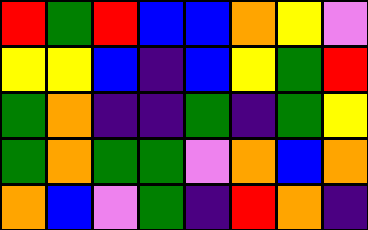[["red", "green", "red", "blue", "blue", "orange", "yellow", "violet"], ["yellow", "yellow", "blue", "indigo", "blue", "yellow", "green", "red"], ["green", "orange", "indigo", "indigo", "green", "indigo", "green", "yellow"], ["green", "orange", "green", "green", "violet", "orange", "blue", "orange"], ["orange", "blue", "violet", "green", "indigo", "red", "orange", "indigo"]]